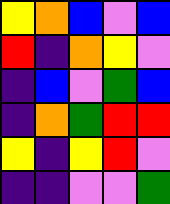[["yellow", "orange", "blue", "violet", "blue"], ["red", "indigo", "orange", "yellow", "violet"], ["indigo", "blue", "violet", "green", "blue"], ["indigo", "orange", "green", "red", "red"], ["yellow", "indigo", "yellow", "red", "violet"], ["indigo", "indigo", "violet", "violet", "green"]]